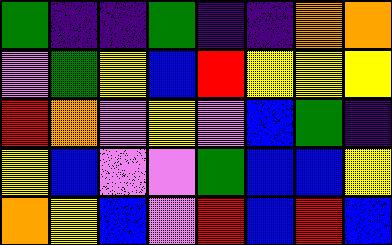[["green", "indigo", "indigo", "green", "indigo", "indigo", "orange", "orange"], ["violet", "green", "yellow", "blue", "red", "yellow", "yellow", "yellow"], ["red", "orange", "violet", "yellow", "violet", "blue", "green", "indigo"], ["yellow", "blue", "violet", "violet", "green", "blue", "blue", "yellow"], ["orange", "yellow", "blue", "violet", "red", "blue", "red", "blue"]]